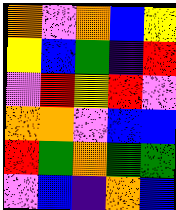[["orange", "violet", "orange", "blue", "yellow"], ["yellow", "blue", "green", "indigo", "red"], ["violet", "red", "yellow", "red", "violet"], ["orange", "orange", "violet", "blue", "blue"], ["red", "green", "orange", "green", "green"], ["violet", "blue", "indigo", "orange", "blue"]]